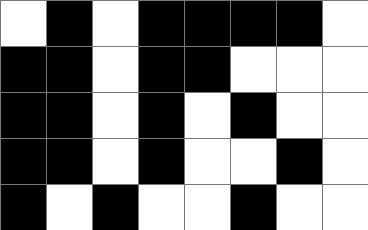[["white", "black", "white", "black", "black", "black", "black", "white"], ["black", "black", "white", "black", "black", "white", "white", "white"], ["black", "black", "white", "black", "white", "black", "white", "white"], ["black", "black", "white", "black", "white", "white", "black", "white"], ["black", "white", "black", "white", "white", "black", "white", "white"]]